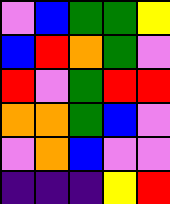[["violet", "blue", "green", "green", "yellow"], ["blue", "red", "orange", "green", "violet"], ["red", "violet", "green", "red", "red"], ["orange", "orange", "green", "blue", "violet"], ["violet", "orange", "blue", "violet", "violet"], ["indigo", "indigo", "indigo", "yellow", "red"]]